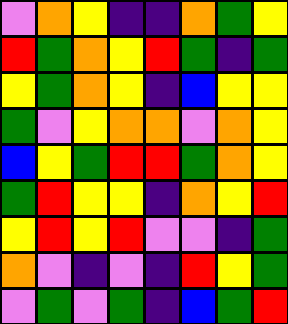[["violet", "orange", "yellow", "indigo", "indigo", "orange", "green", "yellow"], ["red", "green", "orange", "yellow", "red", "green", "indigo", "green"], ["yellow", "green", "orange", "yellow", "indigo", "blue", "yellow", "yellow"], ["green", "violet", "yellow", "orange", "orange", "violet", "orange", "yellow"], ["blue", "yellow", "green", "red", "red", "green", "orange", "yellow"], ["green", "red", "yellow", "yellow", "indigo", "orange", "yellow", "red"], ["yellow", "red", "yellow", "red", "violet", "violet", "indigo", "green"], ["orange", "violet", "indigo", "violet", "indigo", "red", "yellow", "green"], ["violet", "green", "violet", "green", "indigo", "blue", "green", "red"]]